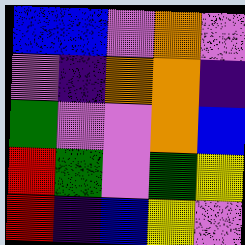[["blue", "blue", "violet", "orange", "violet"], ["violet", "indigo", "orange", "orange", "indigo"], ["green", "violet", "violet", "orange", "blue"], ["red", "green", "violet", "green", "yellow"], ["red", "indigo", "blue", "yellow", "violet"]]